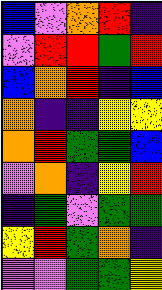[["blue", "violet", "orange", "red", "indigo"], ["violet", "red", "red", "green", "red"], ["blue", "orange", "red", "indigo", "blue"], ["orange", "indigo", "indigo", "yellow", "yellow"], ["orange", "red", "green", "green", "blue"], ["violet", "orange", "indigo", "yellow", "red"], ["indigo", "green", "violet", "green", "green"], ["yellow", "red", "green", "orange", "indigo"], ["violet", "violet", "green", "green", "yellow"]]